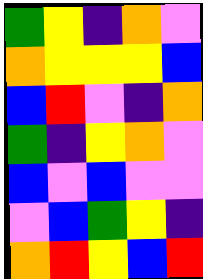[["green", "yellow", "indigo", "orange", "violet"], ["orange", "yellow", "yellow", "yellow", "blue"], ["blue", "red", "violet", "indigo", "orange"], ["green", "indigo", "yellow", "orange", "violet"], ["blue", "violet", "blue", "violet", "violet"], ["violet", "blue", "green", "yellow", "indigo"], ["orange", "red", "yellow", "blue", "red"]]